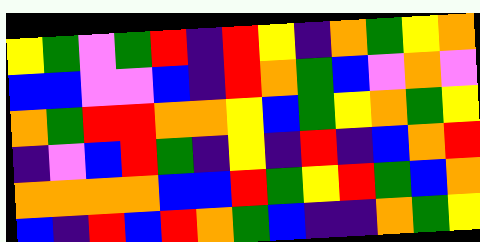[["yellow", "green", "violet", "green", "red", "indigo", "red", "yellow", "indigo", "orange", "green", "yellow", "orange"], ["blue", "blue", "violet", "violet", "blue", "indigo", "red", "orange", "green", "blue", "violet", "orange", "violet"], ["orange", "green", "red", "red", "orange", "orange", "yellow", "blue", "green", "yellow", "orange", "green", "yellow"], ["indigo", "violet", "blue", "red", "green", "indigo", "yellow", "indigo", "red", "indigo", "blue", "orange", "red"], ["orange", "orange", "orange", "orange", "blue", "blue", "red", "green", "yellow", "red", "green", "blue", "orange"], ["blue", "indigo", "red", "blue", "red", "orange", "green", "blue", "indigo", "indigo", "orange", "green", "yellow"]]